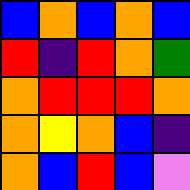[["blue", "orange", "blue", "orange", "blue"], ["red", "indigo", "red", "orange", "green"], ["orange", "red", "red", "red", "orange"], ["orange", "yellow", "orange", "blue", "indigo"], ["orange", "blue", "red", "blue", "violet"]]